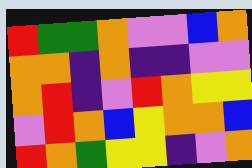[["red", "green", "green", "orange", "violet", "violet", "blue", "orange"], ["orange", "orange", "indigo", "orange", "indigo", "indigo", "violet", "violet"], ["orange", "red", "indigo", "violet", "red", "orange", "yellow", "yellow"], ["violet", "red", "orange", "blue", "yellow", "orange", "orange", "blue"], ["red", "orange", "green", "yellow", "yellow", "indigo", "violet", "orange"]]